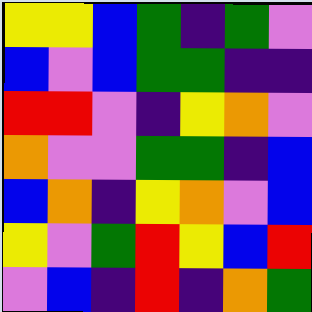[["yellow", "yellow", "blue", "green", "indigo", "green", "violet"], ["blue", "violet", "blue", "green", "green", "indigo", "indigo"], ["red", "red", "violet", "indigo", "yellow", "orange", "violet"], ["orange", "violet", "violet", "green", "green", "indigo", "blue"], ["blue", "orange", "indigo", "yellow", "orange", "violet", "blue"], ["yellow", "violet", "green", "red", "yellow", "blue", "red"], ["violet", "blue", "indigo", "red", "indigo", "orange", "green"]]